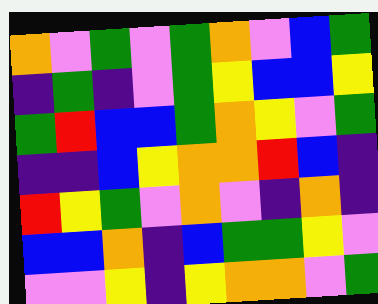[["orange", "violet", "green", "violet", "green", "orange", "violet", "blue", "green"], ["indigo", "green", "indigo", "violet", "green", "yellow", "blue", "blue", "yellow"], ["green", "red", "blue", "blue", "green", "orange", "yellow", "violet", "green"], ["indigo", "indigo", "blue", "yellow", "orange", "orange", "red", "blue", "indigo"], ["red", "yellow", "green", "violet", "orange", "violet", "indigo", "orange", "indigo"], ["blue", "blue", "orange", "indigo", "blue", "green", "green", "yellow", "violet"], ["violet", "violet", "yellow", "indigo", "yellow", "orange", "orange", "violet", "green"]]